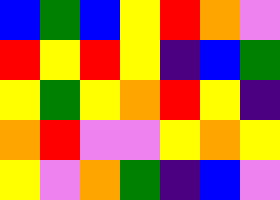[["blue", "green", "blue", "yellow", "red", "orange", "violet"], ["red", "yellow", "red", "yellow", "indigo", "blue", "green"], ["yellow", "green", "yellow", "orange", "red", "yellow", "indigo"], ["orange", "red", "violet", "violet", "yellow", "orange", "yellow"], ["yellow", "violet", "orange", "green", "indigo", "blue", "violet"]]